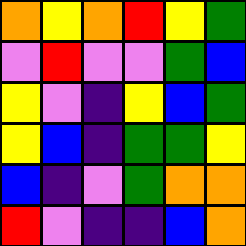[["orange", "yellow", "orange", "red", "yellow", "green"], ["violet", "red", "violet", "violet", "green", "blue"], ["yellow", "violet", "indigo", "yellow", "blue", "green"], ["yellow", "blue", "indigo", "green", "green", "yellow"], ["blue", "indigo", "violet", "green", "orange", "orange"], ["red", "violet", "indigo", "indigo", "blue", "orange"]]